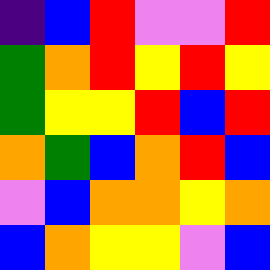[["indigo", "blue", "red", "violet", "violet", "red"], ["green", "orange", "red", "yellow", "red", "yellow"], ["green", "yellow", "yellow", "red", "blue", "red"], ["orange", "green", "blue", "orange", "red", "blue"], ["violet", "blue", "orange", "orange", "yellow", "orange"], ["blue", "orange", "yellow", "yellow", "violet", "blue"]]